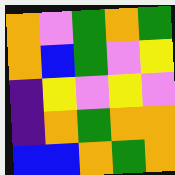[["orange", "violet", "green", "orange", "green"], ["orange", "blue", "green", "violet", "yellow"], ["indigo", "yellow", "violet", "yellow", "violet"], ["indigo", "orange", "green", "orange", "orange"], ["blue", "blue", "orange", "green", "orange"]]